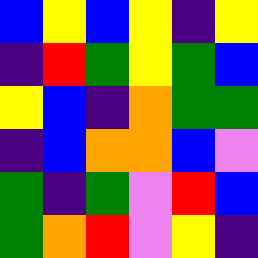[["blue", "yellow", "blue", "yellow", "indigo", "yellow"], ["indigo", "red", "green", "yellow", "green", "blue"], ["yellow", "blue", "indigo", "orange", "green", "green"], ["indigo", "blue", "orange", "orange", "blue", "violet"], ["green", "indigo", "green", "violet", "red", "blue"], ["green", "orange", "red", "violet", "yellow", "indigo"]]